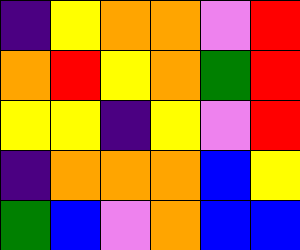[["indigo", "yellow", "orange", "orange", "violet", "red"], ["orange", "red", "yellow", "orange", "green", "red"], ["yellow", "yellow", "indigo", "yellow", "violet", "red"], ["indigo", "orange", "orange", "orange", "blue", "yellow"], ["green", "blue", "violet", "orange", "blue", "blue"]]